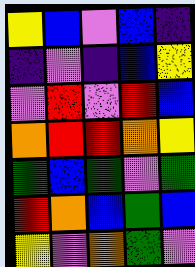[["yellow", "blue", "violet", "blue", "indigo"], ["indigo", "violet", "indigo", "blue", "yellow"], ["violet", "red", "violet", "red", "blue"], ["orange", "red", "red", "orange", "yellow"], ["green", "blue", "green", "violet", "green"], ["red", "orange", "blue", "green", "blue"], ["yellow", "violet", "orange", "green", "violet"]]